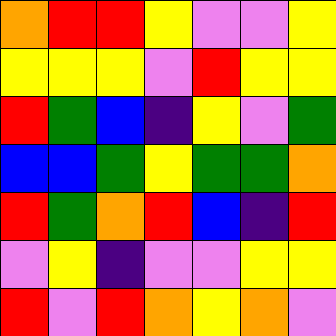[["orange", "red", "red", "yellow", "violet", "violet", "yellow"], ["yellow", "yellow", "yellow", "violet", "red", "yellow", "yellow"], ["red", "green", "blue", "indigo", "yellow", "violet", "green"], ["blue", "blue", "green", "yellow", "green", "green", "orange"], ["red", "green", "orange", "red", "blue", "indigo", "red"], ["violet", "yellow", "indigo", "violet", "violet", "yellow", "yellow"], ["red", "violet", "red", "orange", "yellow", "orange", "violet"]]